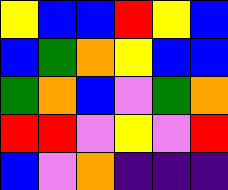[["yellow", "blue", "blue", "red", "yellow", "blue"], ["blue", "green", "orange", "yellow", "blue", "blue"], ["green", "orange", "blue", "violet", "green", "orange"], ["red", "red", "violet", "yellow", "violet", "red"], ["blue", "violet", "orange", "indigo", "indigo", "indigo"]]